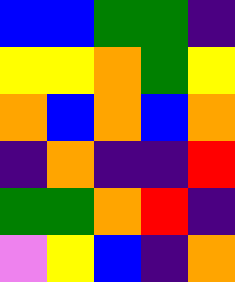[["blue", "blue", "green", "green", "indigo"], ["yellow", "yellow", "orange", "green", "yellow"], ["orange", "blue", "orange", "blue", "orange"], ["indigo", "orange", "indigo", "indigo", "red"], ["green", "green", "orange", "red", "indigo"], ["violet", "yellow", "blue", "indigo", "orange"]]